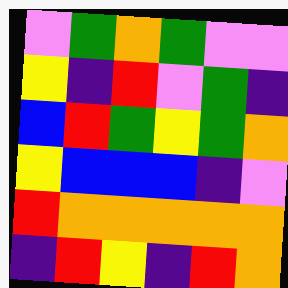[["violet", "green", "orange", "green", "violet", "violet"], ["yellow", "indigo", "red", "violet", "green", "indigo"], ["blue", "red", "green", "yellow", "green", "orange"], ["yellow", "blue", "blue", "blue", "indigo", "violet"], ["red", "orange", "orange", "orange", "orange", "orange"], ["indigo", "red", "yellow", "indigo", "red", "orange"]]